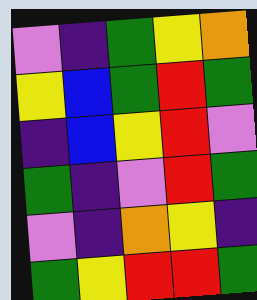[["violet", "indigo", "green", "yellow", "orange"], ["yellow", "blue", "green", "red", "green"], ["indigo", "blue", "yellow", "red", "violet"], ["green", "indigo", "violet", "red", "green"], ["violet", "indigo", "orange", "yellow", "indigo"], ["green", "yellow", "red", "red", "green"]]